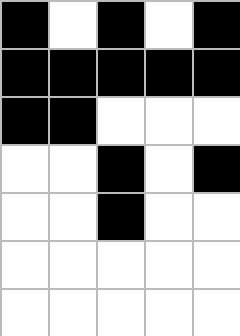[["black", "white", "black", "white", "black"], ["black", "black", "black", "black", "black"], ["black", "black", "white", "white", "white"], ["white", "white", "black", "white", "black"], ["white", "white", "black", "white", "white"], ["white", "white", "white", "white", "white"], ["white", "white", "white", "white", "white"]]